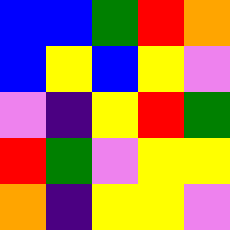[["blue", "blue", "green", "red", "orange"], ["blue", "yellow", "blue", "yellow", "violet"], ["violet", "indigo", "yellow", "red", "green"], ["red", "green", "violet", "yellow", "yellow"], ["orange", "indigo", "yellow", "yellow", "violet"]]